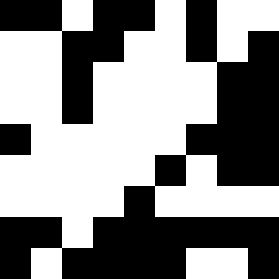[["black", "black", "white", "black", "black", "white", "black", "white", "white"], ["white", "white", "black", "black", "white", "white", "black", "white", "black"], ["white", "white", "black", "white", "white", "white", "white", "black", "black"], ["white", "white", "black", "white", "white", "white", "white", "black", "black"], ["black", "white", "white", "white", "white", "white", "black", "black", "black"], ["white", "white", "white", "white", "white", "black", "white", "black", "black"], ["white", "white", "white", "white", "black", "white", "white", "white", "white"], ["black", "black", "white", "black", "black", "black", "black", "black", "black"], ["black", "white", "black", "black", "black", "black", "white", "white", "black"]]